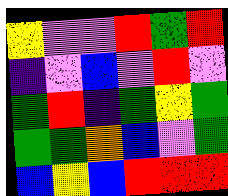[["yellow", "violet", "violet", "red", "green", "red"], ["indigo", "violet", "blue", "violet", "red", "violet"], ["green", "red", "indigo", "green", "yellow", "green"], ["green", "green", "orange", "blue", "violet", "green"], ["blue", "yellow", "blue", "red", "red", "red"]]